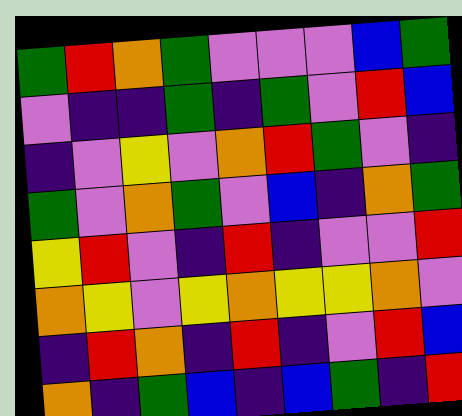[["green", "red", "orange", "green", "violet", "violet", "violet", "blue", "green"], ["violet", "indigo", "indigo", "green", "indigo", "green", "violet", "red", "blue"], ["indigo", "violet", "yellow", "violet", "orange", "red", "green", "violet", "indigo"], ["green", "violet", "orange", "green", "violet", "blue", "indigo", "orange", "green"], ["yellow", "red", "violet", "indigo", "red", "indigo", "violet", "violet", "red"], ["orange", "yellow", "violet", "yellow", "orange", "yellow", "yellow", "orange", "violet"], ["indigo", "red", "orange", "indigo", "red", "indigo", "violet", "red", "blue"], ["orange", "indigo", "green", "blue", "indigo", "blue", "green", "indigo", "red"]]